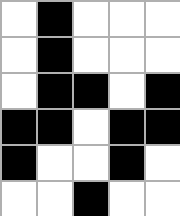[["white", "black", "white", "white", "white"], ["white", "black", "white", "white", "white"], ["white", "black", "black", "white", "black"], ["black", "black", "white", "black", "black"], ["black", "white", "white", "black", "white"], ["white", "white", "black", "white", "white"]]